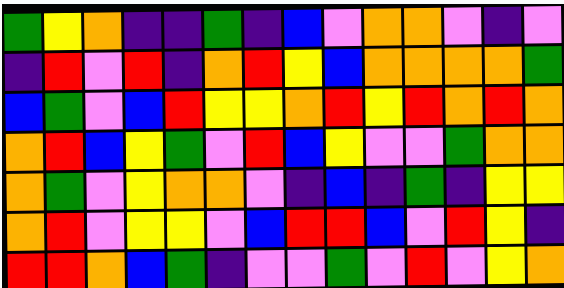[["green", "yellow", "orange", "indigo", "indigo", "green", "indigo", "blue", "violet", "orange", "orange", "violet", "indigo", "violet"], ["indigo", "red", "violet", "red", "indigo", "orange", "red", "yellow", "blue", "orange", "orange", "orange", "orange", "green"], ["blue", "green", "violet", "blue", "red", "yellow", "yellow", "orange", "red", "yellow", "red", "orange", "red", "orange"], ["orange", "red", "blue", "yellow", "green", "violet", "red", "blue", "yellow", "violet", "violet", "green", "orange", "orange"], ["orange", "green", "violet", "yellow", "orange", "orange", "violet", "indigo", "blue", "indigo", "green", "indigo", "yellow", "yellow"], ["orange", "red", "violet", "yellow", "yellow", "violet", "blue", "red", "red", "blue", "violet", "red", "yellow", "indigo"], ["red", "red", "orange", "blue", "green", "indigo", "violet", "violet", "green", "violet", "red", "violet", "yellow", "orange"]]